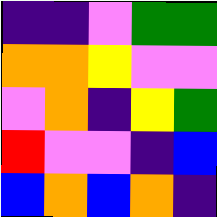[["indigo", "indigo", "violet", "green", "green"], ["orange", "orange", "yellow", "violet", "violet"], ["violet", "orange", "indigo", "yellow", "green"], ["red", "violet", "violet", "indigo", "blue"], ["blue", "orange", "blue", "orange", "indigo"]]